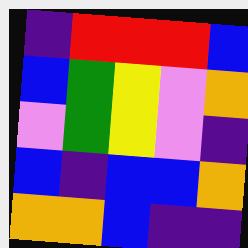[["indigo", "red", "red", "red", "blue"], ["blue", "green", "yellow", "violet", "orange"], ["violet", "green", "yellow", "violet", "indigo"], ["blue", "indigo", "blue", "blue", "orange"], ["orange", "orange", "blue", "indigo", "indigo"]]